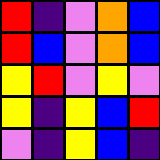[["red", "indigo", "violet", "orange", "blue"], ["red", "blue", "violet", "orange", "blue"], ["yellow", "red", "violet", "yellow", "violet"], ["yellow", "indigo", "yellow", "blue", "red"], ["violet", "indigo", "yellow", "blue", "indigo"]]